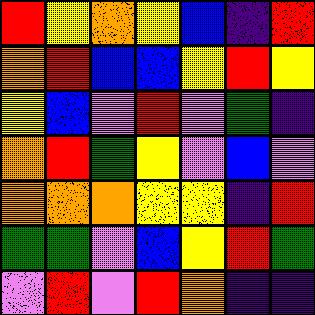[["red", "yellow", "orange", "yellow", "blue", "indigo", "red"], ["orange", "red", "blue", "blue", "yellow", "red", "yellow"], ["yellow", "blue", "violet", "red", "violet", "green", "indigo"], ["orange", "red", "green", "yellow", "violet", "blue", "violet"], ["orange", "orange", "orange", "yellow", "yellow", "indigo", "red"], ["green", "green", "violet", "blue", "yellow", "red", "green"], ["violet", "red", "violet", "red", "orange", "indigo", "indigo"]]